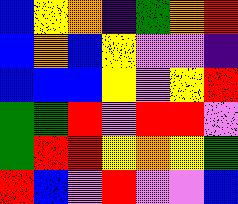[["blue", "yellow", "orange", "indigo", "green", "orange", "red"], ["blue", "orange", "blue", "yellow", "violet", "violet", "indigo"], ["blue", "blue", "blue", "yellow", "violet", "yellow", "red"], ["green", "green", "red", "violet", "red", "red", "violet"], ["green", "red", "red", "yellow", "orange", "yellow", "green"], ["red", "blue", "violet", "red", "violet", "violet", "blue"]]